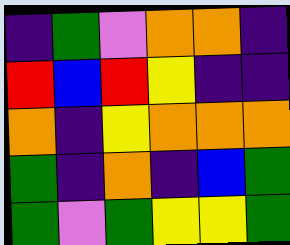[["indigo", "green", "violet", "orange", "orange", "indigo"], ["red", "blue", "red", "yellow", "indigo", "indigo"], ["orange", "indigo", "yellow", "orange", "orange", "orange"], ["green", "indigo", "orange", "indigo", "blue", "green"], ["green", "violet", "green", "yellow", "yellow", "green"]]